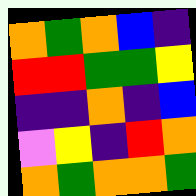[["orange", "green", "orange", "blue", "indigo"], ["red", "red", "green", "green", "yellow"], ["indigo", "indigo", "orange", "indigo", "blue"], ["violet", "yellow", "indigo", "red", "orange"], ["orange", "green", "orange", "orange", "green"]]